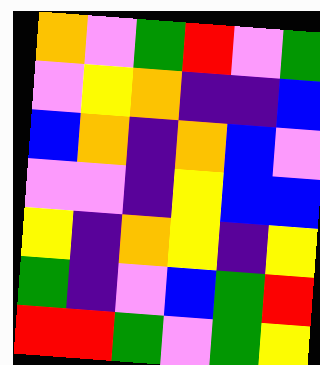[["orange", "violet", "green", "red", "violet", "green"], ["violet", "yellow", "orange", "indigo", "indigo", "blue"], ["blue", "orange", "indigo", "orange", "blue", "violet"], ["violet", "violet", "indigo", "yellow", "blue", "blue"], ["yellow", "indigo", "orange", "yellow", "indigo", "yellow"], ["green", "indigo", "violet", "blue", "green", "red"], ["red", "red", "green", "violet", "green", "yellow"]]